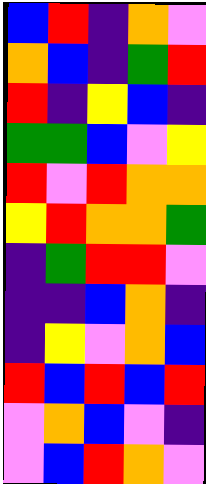[["blue", "red", "indigo", "orange", "violet"], ["orange", "blue", "indigo", "green", "red"], ["red", "indigo", "yellow", "blue", "indigo"], ["green", "green", "blue", "violet", "yellow"], ["red", "violet", "red", "orange", "orange"], ["yellow", "red", "orange", "orange", "green"], ["indigo", "green", "red", "red", "violet"], ["indigo", "indigo", "blue", "orange", "indigo"], ["indigo", "yellow", "violet", "orange", "blue"], ["red", "blue", "red", "blue", "red"], ["violet", "orange", "blue", "violet", "indigo"], ["violet", "blue", "red", "orange", "violet"]]